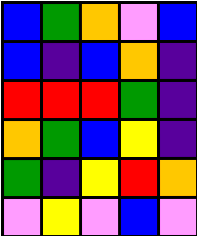[["blue", "green", "orange", "violet", "blue"], ["blue", "indigo", "blue", "orange", "indigo"], ["red", "red", "red", "green", "indigo"], ["orange", "green", "blue", "yellow", "indigo"], ["green", "indigo", "yellow", "red", "orange"], ["violet", "yellow", "violet", "blue", "violet"]]